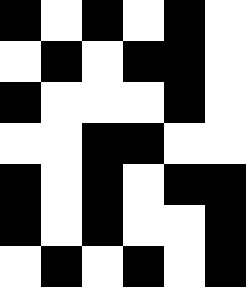[["black", "white", "black", "white", "black", "white"], ["white", "black", "white", "black", "black", "white"], ["black", "white", "white", "white", "black", "white"], ["white", "white", "black", "black", "white", "white"], ["black", "white", "black", "white", "black", "black"], ["black", "white", "black", "white", "white", "black"], ["white", "black", "white", "black", "white", "black"]]